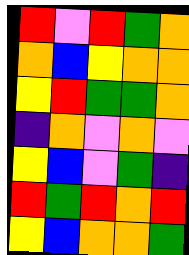[["red", "violet", "red", "green", "orange"], ["orange", "blue", "yellow", "orange", "orange"], ["yellow", "red", "green", "green", "orange"], ["indigo", "orange", "violet", "orange", "violet"], ["yellow", "blue", "violet", "green", "indigo"], ["red", "green", "red", "orange", "red"], ["yellow", "blue", "orange", "orange", "green"]]